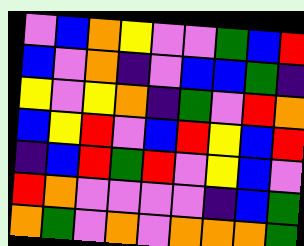[["violet", "blue", "orange", "yellow", "violet", "violet", "green", "blue", "red"], ["blue", "violet", "orange", "indigo", "violet", "blue", "blue", "green", "indigo"], ["yellow", "violet", "yellow", "orange", "indigo", "green", "violet", "red", "orange"], ["blue", "yellow", "red", "violet", "blue", "red", "yellow", "blue", "red"], ["indigo", "blue", "red", "green", "red", "violet", "yellow", "blue", "violet"], ["red", "orange", "violet", "violet", "violet", "violet", "indigo", "blue", "green"], ["orange", "green", "violet", "orange", "violet", "orange", "orange", "orange", "green"]]